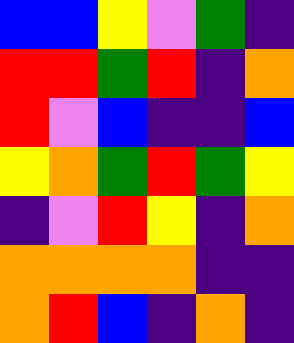[["blue", "blue", "yellow", "violet", "green", "indigo"], ["red", "red", "green", "red", "indigo", "orange"], ["red", "violet", "blue", "indigo", "indigo", "blue"], ["yellow", "orange", "green", "red", "green", "yellow"], ["indigo", "violet", "red", "yellow", "indigo", "orange"], ["orange", "orange", "orange", "orange", "indigo", "indigo"], ["orange", "red", "blue", "indigo", "orange", "indigo"]]